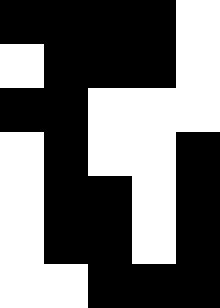[["black", "black", "black", "black", "white"], ["white", "black", "black", "black", "white"], ["black", "black", "white", "white", "white"], ["white", "black", "white", "white", "black"], ["white", "black", "black", "white", "black"], ["white", "black", "black", "white", "black"], ["white", "white", "black", "black", "black"]]